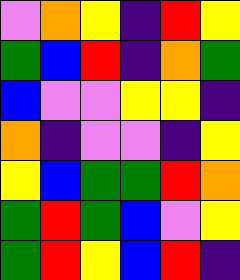[["violet", "orange", "yellow", "indigo", "red", "yellow"], ["green", "blue", "red", "indigo", "orange", "green"], ["blue", "violet", "violet", "yellow", "yellow", "indigo"], ["orange", "indigo", "violet", "violet", "indigo", "yellow"], ["yellow", "blue", "green", "green", "red", "orange"], ["green", "red", "green", "blue", "violet", "yellow"], ["green", "red", "yellow", "blue", "red", "indigo"]]